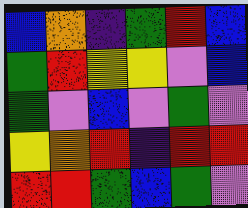[["blue", "orange", "indigo", "green", "red", "blue"], ["green", "red", "yellow", "yellow", "violet", "blue"], ["green", "violet", "blue", "violet", "green", "violet"], ["yellow", "orange", "red", "indigo", "red", "red"], ["red", "red", "green", "blue", "green", "violet"]]